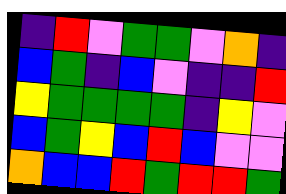[["indigo", "red", "violet", "green", "green", "violet", "orange", "indigo"], ["blue", "green", "indigo", "blue", "violet", "indigo", "indigo", "red"], ["yellow", "green", "green", "green", "green", "indigo", "yellow", "violet"], ["blue", "green", "yellow", "blue", "red", "blue", "violet", "violet"], ["orange", "blue", "blue", "red", "green", "red", "red", "green"]]